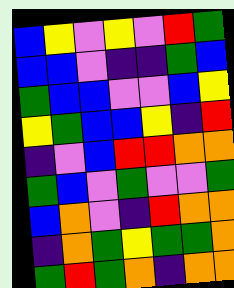[["blue", "yellow", "violet", "yellow", "violet", "red", "green"], ["blue", "blue", "violet", "indigo", "indigo", "green", "blue"], ["green", "blue", "blue", "violet", "violet", "blue", "yellow"], ["yellow", "green", "blue", "blue", "yellow", "indigo", "red"], ["indigo", "violet", "blue", "red", "red", "orange", "orange"], ["green", "blue", "violet", "green", "violet", "violet", "green"], ["blue", "orange", "violet", "indigo", "red", "orange", "orange"], ["indigo", "orange", "green", "yellow", "green", "green", "orange"], ["green", "red", "green", "orange", "indigo", "orange", "orange"]]